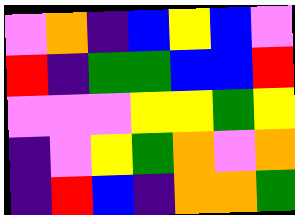[["violet", "orange", "indigo", "blue", "yellow", "blue", "violet"], ["red", "indigo", "green", "green", "blue", "blue", "red"], ["violet", "violet", "violet", "yellow", "yellow", "green", "yellow"], ["indigo", "violet", "yellow", "green", "orange", "violet", "orange"], ["indigo", "red", "blue", "indigo", "orange", "orange", "green"]]